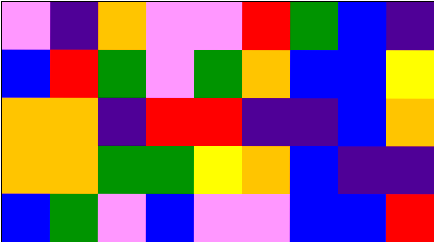[["violet", "indigo", "orange", "violet", "violet", "red", "green", "blue", "indigo"], ["blue", "red", "green", "violet", "green", "orange", "blue", "blue", "yellow"], ["orange", "orange", "indigo", "red", "red", "indigo", "indigo", "blue", "orange"], ["orange", "orange", "green", "green", "yellow", "orange", "blue", "indigo", "indigo"], ["blue", "green", "violet", "blue", "violet", "violet", "blue", "blue", "red"]]